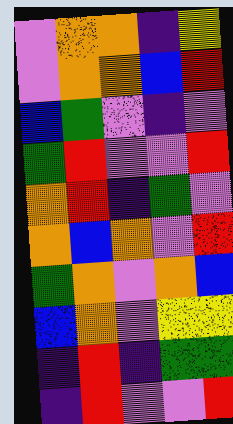[["violet", "orange", "orange", "indigo", "yellow"], ["violet", "orange", "orange", "blue", "red"], ["blue", "green", "violet", "indigo", "violet"], ["green", "red", "violet", "violet", "red"], ["orange", "red", "indigo", "green", "violet"], ["orange", "blue", "orange", "violet", "red"], ["green", "orange", "violet", "orange", "blue"], ["blue", "orange", "violet", "yellow", "yellow"], ["indigo", "red", "indigo", "green", "green"], ["indigo", "red", "violet", "violet", "red"]]